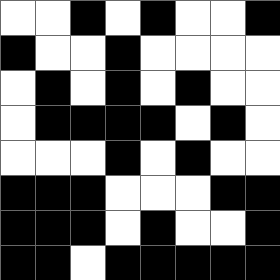[["white", "white", "black", "white", "black", "white", "white", "black"], ["black", "white", "white", "black", "white", "white", "white", "white"], ["white", "black", "white", "black", "white", "black", "white", "white"], ["white", "black", "black", "black", "black", "white", "black", "white"], ["white", "white", "white", "black", "white", "black", "white", "white"], ["black", "black", "black", "white", "white", "white", "black", "black"], ["black", "black", "black", "white", "black", "white", "white", "black"], ["black", "black", "white", "black", "black", "black", "black", "black"]]